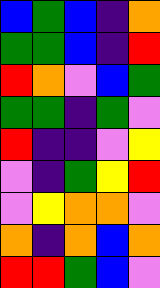[["blue", "green", "blue", "indigo", "orange"], ["green", "green", "blue", "indigo", "red"], ["red", "orange", "violet", "blue", "green"], ["green", "green", "indigo", "green", "violet"], ["red", "indigo", "indigo", "violet", "yellow"], ["violet", "indigo", "green", "yellow", "red"], ["violet", "yellow", "orange", "orange", "violet"], ["orange", "indigo", "orange", "blue", "orange"], ["red", "red", "green", "blue", "violet"]]